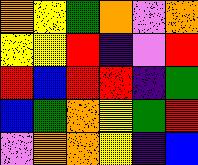[["orange", "yellow", "green", "orange", "violet", "orange"], ["yellow", "yellow", "red", "indigo", "violet", "red"], ["red", "blue", "red", "red", "indigo", "green"], ["blue", "green", "orange", "yellow", "green", "red"], ["violet", "orange", "orange", "yellow", "indigo", "blue"]]